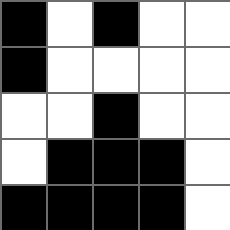[["black", "white", "black", "white", "white"], ["black", "white", "white", "white", "white"], ["white", "white", "black", "white", "white"], ["white", "black", "black", "black", "white"], ["black", "black", "black", "black", "white"]]